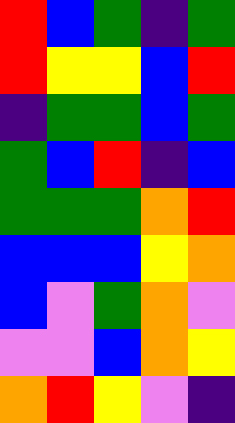[["red", "blue", "green", "indigo", "green"], ["red", "yellow", "yellow", "blue", "red"], ["indigo", "green", "green", "blue", "green"], ["green", "blue", "red", "indigo", "blue"], ["green", "green", "green", "orange", "red"], ["blue", "blue", "blue", "yellow", "orange"], ["blue", "violet", "green", "orange", "violet"], ["violet", "violet", "blue", "orange", "yellow"], ["orange", "red", "yellow", "violet", "indigo"]]